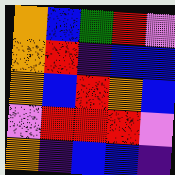[["orange", "blue", "green", "red", "violet"], ["orange", "red", "indigo", "blue", "blue"], ["orange", "blue", "red", "orange", "blue"], ["violet", "red", "red", "red", "violet"], ["orange", "indigo", "blue", "blue", "indigo"]]